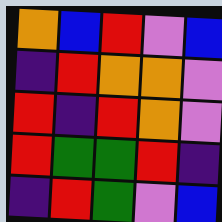[["orange", "blue", "red", "violet", "blue"], ["indigo", "red", "orange", "orange", "violet"], ["red", "indigo", "red", "orange", "violet"], ["red", "green", "green", "red", "indigo"], ["indigo", "red", "green", "violet", "blue"]]